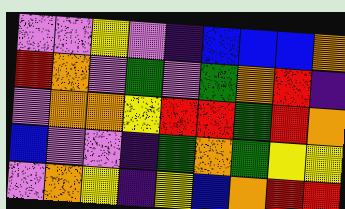[["violet", "violet", "yellow", "violet", "indigo", "blue", "blue", "blue", "orange"], ["red", "orange", "violet", "green", "violet", "green", "orange", "red", "indigo"], ["violet", "orange", "orange", "yellow", "red", "red", "green", "red", "orange"], ["blue", "violet", "violet", "indigo", "green", "orange", "green", "yellow", "yellow"], ["violet", "orange", "yellow", "indigo", "yellow", "blue", "orange", "red", "red"]]